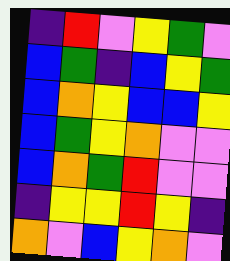[["indigo", "red", "violet", "yellow", "green", "violet"], ["blue", "green", "indigo", "blue", "yellow", "green"], ["blue", "orange", "yellow", "blue", "blue", "yellow"], ["blue", "green", "yellow", "orange", "violet", "violet"], ["blue", "orange", "green", "red", "violet", "violet"], ["indigo", "yellow", "yellow", "red", "yellow", "indigo"], ["orange", "violet", "blue", "yellow", "orange", "violet"]]